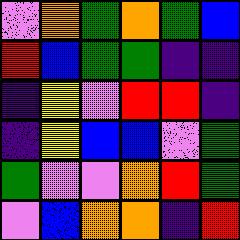[["violet", "orange", "green", "orange", "green", "blue"], ["red", "blue", "green", "green", "indigo", "indigo"], ["indigo", "yellow", "violet", "red", "red", "indigo"], ["indigo", "yellow", "blue", "blue", "violet", "green"], ["green", "violet", "violet", "orange", "red", "green"], ["violet", "blue", "orange", "orange", "indigo", "red"]]